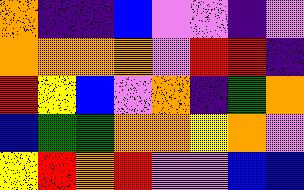[["orange", "indigo", "indigo", "blue", "violet", "violet", "indigo", "violet"], ["orange", "orange", "orange", "orange", "violet", "red", "red", "indigo"], ["red", "yellow", "blue", "violet", "orange", "indigo", "green", "orange"], ["blue", "green", "green", "orange", "orange", "yellow", "orange", "violet"], ["yellow", "red", "orange", "red", "violet", "violet", "blue", "blue"]]